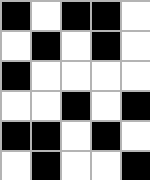[["black", "white", "black", "black", "white"], ["white", "black", "white", "black", "white"], ["black", "white", "white", "white", "white"], ["white", "white", "black", "white", "black"], ["black", "black", "white", "black", "white"], ["white", "black", "white", "white", "black"]]